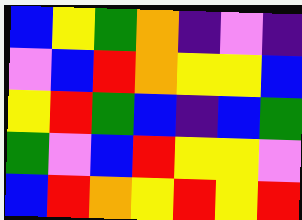[["blue", "yellow", "green", "orange", "indigo", "violet", "indigo"], ["violet", "blue", "red", "orange", "yellow", "yellow", "blue"], ["yellow", "red", "green", "blue", "indigo", "blue", "green"], ["green", "violet", "blue", "red", "yellow", "yellow", "violet"], ["blue", "red", "orange", "yellow", "red", "yellow", "red"]]